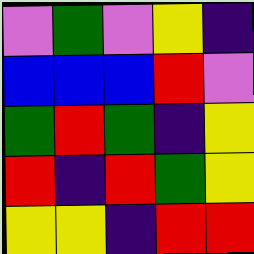[["violet", "green", "violet", "yellow", "indigo"], ["blue", "blue", "blue", "red", "violet"], ["green", "red", "green", "indigo", "yellow"], ["red", "indigo", "red", "green", "yellow"], ["yellow", "yellow", "indigo", "red", "red"]]